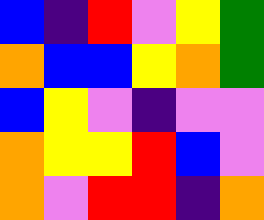[["blue", "indigo", "red", "violet", "yellow", "green"], ["orange", "blue", "blue", "yellow", "orange", "green"], ["blue", "yellow", "violet", "indigo", "violet", "violet"], ["orange", "yellow", "yellow", "red", "blue", "violet"], ["orange", "violet", "red", "red", "indigo", "orange"]]